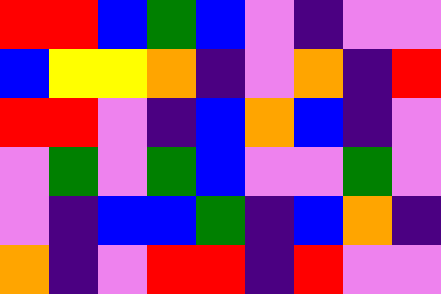[["red", "red", "blue", "green", "blue", "violet", "indigo", "violet", "violet"], ["blue", "yellow", "yellow", "orange", "indigo", "violet", "orange", "indigo", "red"], ["red", "red", "violet", "indigo", "blue", "orange", "blue", "indigo", "violet"], ["violet", "green", "violet", "green", "blue", "violet", "violet", "green", "violet"], ["violet", "indigo", "blue", "blue", "green", "indigo", "blue", "orange", "indigo"], ["orange", "indigo", "violet", "red", "red", "indigo", "red", "violet", "violet"]]